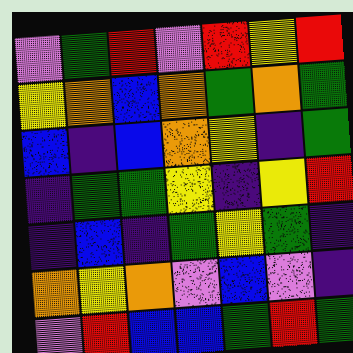[["violet", "green", "red", "violet", "red", "yellow", "red"], ["yellow", "orange", "blue", "orange", "green", "orange", "green"], ["blue", "indigo", "blue", "orange", "yellow", "indigo", "green"], ["indigo", "green", "green", "yellow", "indigo", "yellow", "red"], ["indigo", "blue", "indigo", "green", "yellow", "green", "indigo"], ["orange", "yellow", "orange", "violet", "blue", "violet", "indigo"], ["violet", "red", "blue", "blue", "green", "red", "green"]]